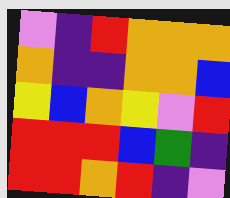[["violet", "indigo", "red", "orange", "orange", "orange"], ["orange", "indigo", "indigo", "orange", "orange", "blue"], ["yellow", "blue", "orange", "yellow", "violet", "red"], ["red", "red", "red", "blue", "green", "indigo"], ["red", "red", "orange", "red", "indigo", "violet"]]